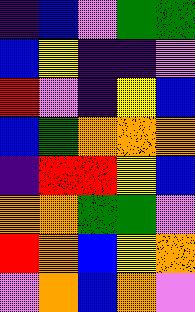[["indigo", "blue", "violet", "green", "green"], ["blue", "yellow", "indigo", "indigo", "violet"], ["red", "violet", "indigo", "yellow", "blue"], ["blue", "green", "orange", "orange", "orange"], ["indigo", "red", "red", "yellow", "blue"], ["orange", "orange", "green", "green", "violet"], ["red", "orange", "blue", "yellow", "orange"], ["violet", "orange", "blue", "orange", "violet"]]